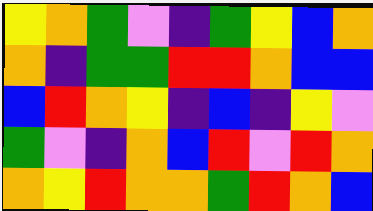[["yellow", "orange", "green", "violet", "indigo", "green", "yellow", "blue", "orange"], ["orange", "indigo", "green", "green", "red", "red", "orange", "blue", "blue"], ["blue", "red", "orange", "yellow", "indigo", "blue", "indigo", "yellow", "violet"], ["green", "violet", "indigo", "orange", "blue", "red", "violet", "red", "orange"], ["orange", "yellow", "red", "orange", "orange", "green", "red", "orange", "blue"]]